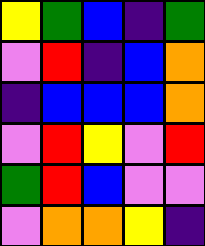[["yellow", "green", "blue", "indigo", "green"], ["violet", "red", "indigo", "blue", "orange"], ["indigo", "blue", "blue", "blue", "orange"], ["violet", "red", "yellow", "violet", "red"], ["green", "red", "blue", "violet", "violet"], ["violet", "orange", "orange", "yellow", "indigo"]]